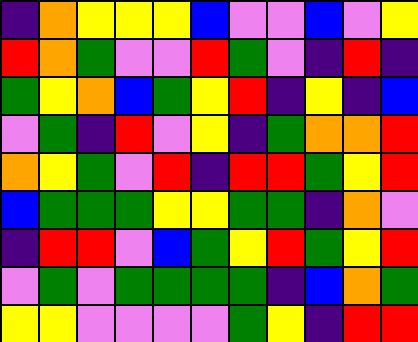[["indigo", "orange", "yellow", "yellow", "yellow", "blue", "violet", "violet", "blue", "violet", "yellow"], ["red", "orange", "green", "violet", "violet", "red", "green", "violet", "indigo", "red", "indigo"], ["green", "yellow", "orange", "blue", "green", "yellow", "red", "indigo", "yellow", "indigo", "blue"], ["violet", "green", "indigo", "red", "violet", "yellow", "indigo", "green", "orange", "orange", "red"], ["orange", "yellow", "green", "violet", "red", "indigo", "red", "red", "green", "yellow", "red"], ["blue", "green", "green", "green", "yellow", "yellow", "green", "green", "indigo", "orange", "violet"], ["indigo", "red", "red", "violet", "blue", "green", "yellow", "red", "green", "yellow", "red"], ["violet", "green", "violet", "green", "green", "green", "green", "indigo", "blue", "orange", "green"], ["yellow", "yellow", "violet", "violet", "violet", "violet", "green", "yellow", "indigo", "red", "red"]]